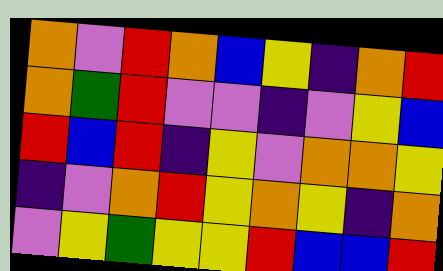[["orange", "violet", "red", "orange", "blue", "yellow", "indigo", "orange", "red"], ["orange", "green", "red", "violet", "violet", "indigo", "violet", "yellow", "blue"], ["red", "blue", "red", "indigo", "yellow", "violet", "orange", "orange", "yellow"], ["indigo", "violet", "orange", "red", "yellow", "orange", "yellow", "indigo", "orange"], ["violet", "yellow", "green", "yellow", "yellow", "red", "blue", "blue", "red"]]